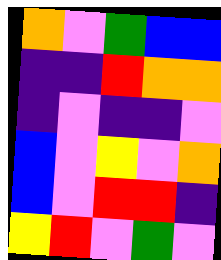[["orange", "violet", "green", "blue", "blue"], ["indigo", "indigo", "red", "orange", "orange"], ["indigo", "violet", "indigo", "indigo", "violet"], ["blue", "violet", "yellow", "violet", "orange"], ["blue", "violet", "red", "red", "indigo"], ["yellow", "red", "violet", "green", "violet"]]